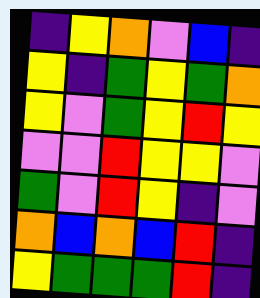[["indigo", "yellow", "orange", "violet", "blue", "indigo"], ["yellow", "indigo", "green", "yellow", "green", "orange"], ["yellow", "violet", "green", "yellow", "red", "yellow"], ["violet", "violet", "red", "yellow", "yellow", "violet"], ["green", "violet", "red", "yellow", "indigo", "violet"], ["orange", "blue", "orange", "blue", "red", "indigo"], ["yellow", "green", "green", "green", "red", "indigo"]]